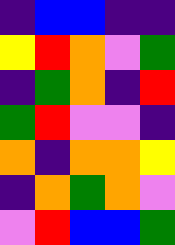[["indigo", "blue", "blue", "indigo", "indigo"], ["yellow", "red", "orange", "violet", "green"], ["indigo", "green", "orange", "indigo", "red"], ["green", "red", "violet", "violet", "indigo"], ["orange", "indigo", "orange", "orange", "yellow"], ["indigo", "orange", "green", "orange", "violet"], ["violet", "red", "blue", "blue", "green"]]